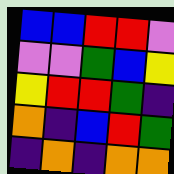[["blue", "blue", "red", "red", "violet"], ["violet", "violet", "green", "blue", "yellow"], ["yellow", "red", "red", "green", "indigo"], ["orange", "indigo", "blue", "red", "green"], ["indigo", "orange", "indigo", "orange", "orange"]]